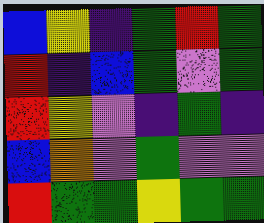[["blue", "yellow", "indigo", "green", "red", "green"], ["red", "indigo", "blue", "green", "violet", "green"], ["red", "yellow", "violet", "indigo", "green", "indigo"], ["blue", "orange", "violet", "green", "violet", "violet"], ["red", "green", "green", "yellow", "green", "green"]]